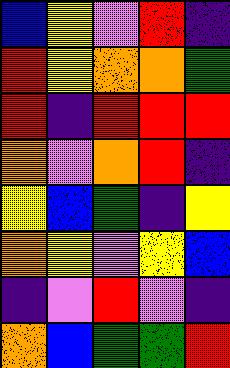[["blue", "yellow", "violet", "red", "indigo"], ["red", "yellow", "orange", "orange", "green"], ["red", "indigo", "red", "red", "red"], ["orange", "violet", "orange", "red", "indigo"], ["yellow", "blue", "green", "indigo", "yellow"], ["orange", "yellow", "violet", "yellow", "blue"], ["indigo", "violet", "red", "violet", "indigo"], ["orange", "blue", "green", "green", "red"]]